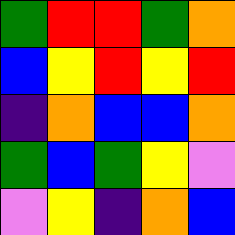[["green", "red", "red", "green", "orange"], ["blue", "yellow", "red", "yellow", "red"], ["indigo", "orange", "blue", "blue", "orange"], ["green", "blue", "green", "yellow", "violet"], ["violet", "yellow", "indigo", "orange", "blue"]]